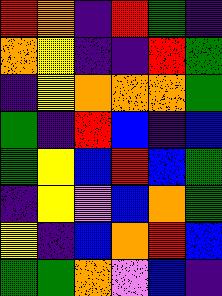[["red", "orange", "indigo", "red", "green", "indigo"], ["orange", "yellow", "indigo", "indigo", "red", "green"], ["indigo", "yellow", "orange", "orange", "orange", "green"], ["green", "indigo", "red", "blue", "indigo", "blue"], ["green", "yellow", "blue", "red", "blue", "green"], ["indigo", "yellow", "violet", "blue", "orange", "green"], ["yellow", "indigo", "blue", "orange", "red", "blue"], ["green", "green", "orange", "violet", "blue", "indigo"]]